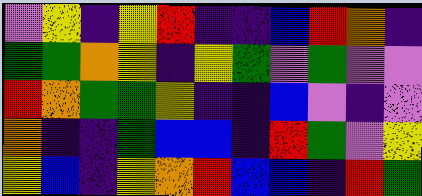[["violet", "yellow", "indigo", "yellow", "red", "indigo", "indigo", "blue", "red", "orange", "indigo"], ["green", "green", "orange", "yellow", "indigo", "yellow", "green", "violet", "green", "violet", "violet"], ["red", "orange", "green", "green", "yellow", "indigo", "indigo", "blue", "violet", "indigo", "violet"], ["orange", "indigo", "indigo", "green", "blue", "blue", "indigo", "red", "green", "violet", "yellow"], ["yellow", "blue", "indigo", "yellow", "orange", "red", "blue", "blue", "indigo", "red", "green"]]